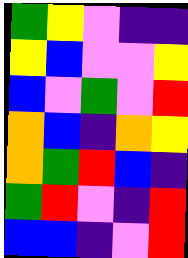[["green", "yellow", "violet", "indigo", "indigo"], ["yellow", "blue", "violet", "violet", "yellow"], ["blue", "violet", "green", "violet", "red"], ["orange", "blue", "indigo", "orange", "yellow"], ["orange", "green", "red", "blue", "indigo"], ["green", "red", "violet", "indigo", "red"], ["blue", "blue", "indigo", "violet", "red"]]